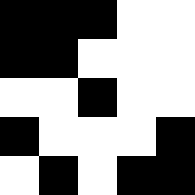[["black", "black", "black", "white", "white"], ["black", "black", "white", "white", "white"], ["white", "white", "black", "white", "white"], ["black", "white", "white", "white", "black"], ["white", "black", "white", "black", "black"]]